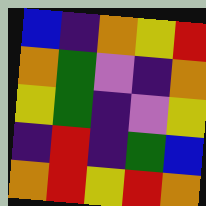[["blue", "indigo", "orange", "yellow", "red"], ["orange", "green", "violet", "indigo", "orange"], ["yellow", "green", "indigo", "violet", "yellow"], ["indigo", "red", "indigo", "green", "blue"], ["orange", "red", "yellow", "red", "orange"]]